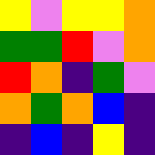[["yellow", "violet", "yellow", "yellow", "orange"], ["green", "green", "red", "violet", "orange"], ["red", "orange", "indigo", "green", "violet"], ["orange", "green", "orange", "blue", "indigo"], ["indigo", "blue", "indigo", "yellow", "indigo"]]